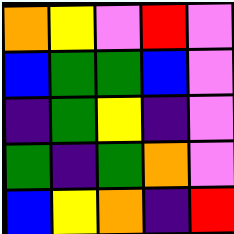[["orange", "yellow", "violet", "red", "violet"], ["blue", "green", "green", "blue", "violet"], ["indigo", "green", "yellow", "indigo", "violet"], ["green", "indigo", "green", "orange", "violet"], ["blue", "yellow", "orange", "indigo", "red"]]